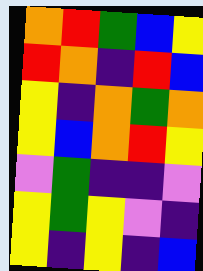[["orange", "red", "green", "blue", "yellow"], ["red", "orange", "indigo", "red", "blue"], ["yellow", "indigo", "orange", "green", "orange"], ["yellow", "blue", "orange", "red", "yellow"], ["violet", "green", "indigo", "indigo", "violet"], ["yellow", "green", "yellow", "violet", "indigo"], ["yellow", "indigo", "yellow", "indigo", "blue"]]